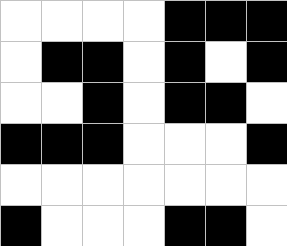[["white", "white", "white", "white", "black", "black", "black"], ["white", "black", "black", "white", "black", "white", "black"], ["white", "white", "black", "white", "black", "black", "white"], ["black", "black", "black", "white", "white", "white", "black"], ["white", "white", "white", "white", "white", "white", "white"], ["black", "white", "white", "white", "black", "black", "white"]]